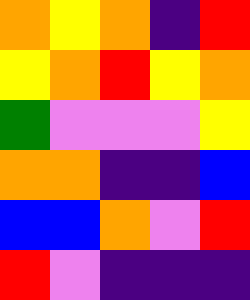[["orange", "yellow", "orange", "indigo", "red"], ["yellow", "orange", "red", "yellow", "orange"], ["green", "violet", "violet", "violet", "yellow"], ["orange", "orange", "indigo", "indigo", "blue"], ["blue", "blue", "orange", "violet", "red"], ["red", "violet", "indigo", "indigo", "indigo"]]